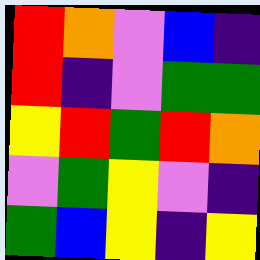[["red", "orange", "violet", "blue", "indigo"], ["red", "indigo", "violet", "green", "green"], ["yellow", "red", "green", "red", "orange"], ["violet", "green", "yellow", "violet", "indigo"], ["green", "blue", "yellow", "indigo", "yellow"]]